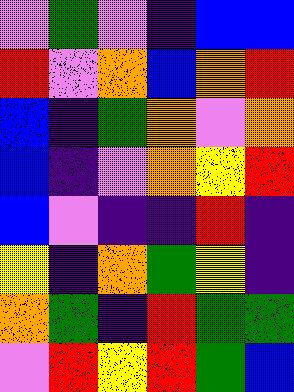[["violet", "green", "violet", "indigo", "blue", "blue"], ["red", "violet", "orange", "blue", "orange", "red"], ["blue", "indigo", "green", "orange", "violet", "orange"], ["blue", "indigo", "violet", "orange", "yellow", "red"], ["blue", "violet", "indigo", "indigo", "red", "indigo"], ["yellow", "indigo", "orange", "green", "yellow", "indigo"], ["orange", "green", "indigo", "red", "green", "green"], ["violet", "red", "yellow", "red", "green", "blue"]]